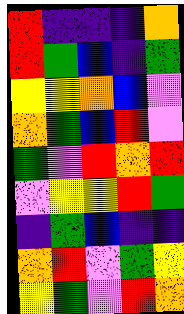[["red", "indigo", "indigo", "indigo", "orange"], ["red", "green", "blue", "indigo", "green"], ["yellow", "yellow", "orange", "blue", "violet"], ["orange", "green", "blue", "red", "violet"], ["green", "violet", "red", "orange", "red"], ["violet", "yellow", "yellow", "red", "green"], ["indigo", "green", "blue", "indigo", "indigo"], ["orange", "red", "violet", "green", "yellow"], ["yellow", "green", "violet", "red", "orange"]]